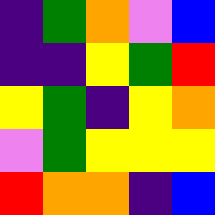[["indigo", "green", "orange", "violet", "blue"], ["indigo", "indigo", "yellow", "green", "red"], ["yellow", "green", "indigo", "yellow", "orange"], ["violet", "green", "yellow", "yellow", "yellow"], ["red", "orange", "orange", "indigo", "blue"]]